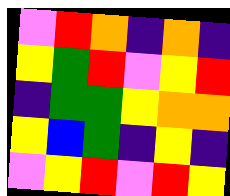[["violet", "red", "orange", "indigo", "orange", "indigo"], ["yellow", "green", "red", "violet", "yellow", "red"], ["indigo", "green", "green", "yellow", "orange", "orange"], ["yellow", "blue", "green", "indigo", "yellow", "indigo"], ["violet", "yellow", "red", "violet", "red", "yellow"]]